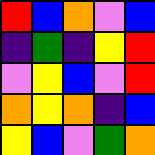[["red", "blue", "orange", "violet", "blue"], ["indigo", "green", "indigo", "yellow", "red"], ["violet", "yellow", "blue", "violet", "red"], ["orange", "yellow", "orange", "indigo", "blue"], ["yellow", "blue", "violet", "green", "orange"]]